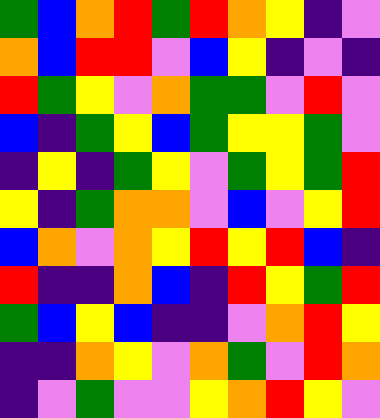[["green", "blue", "orange", "red", "green", "red", "orange", "yellow", "indigo", "violet"], ["orange", "blue", "red", "red", "violet", "blue", "yellow", "indigo", "violet", "indigo"], ["red", "green", "yellow", "violet", "orange", "green", "green", "violet", "red", "violet"], ["blue", "indigo", "green", "yellow", "blue", "green", "yellow", "yellow", "green", "violet"], ["indigo", "yellow", "indigo", "green", "yellow", "violet", "green", "yellow", "green", "red"], ["yellow", "indigo", "green", "orange", "orange", "violet", "blue", "violet", "yellow", "red"], ["blue", "orange", "violet", "orange", "yellow", "red", "yellow", "red", "blue", "indigo"], ["red", "indigo", "indigo", "orange", "blue", "indigo", "red", "yellow", "green", "red"], ["green", "blue", "yellow", "blue", "indigo", "indigo", "violet", "orange", "red", "yellow"], ["indigo", "indigo", "orange", "yellow", "violet", "orange", "green", "violet", "red", "orange"], ["indigo", "violet", "green", "violet", "violet", "yellow", "orange", "red", "yellow", "violet"]]